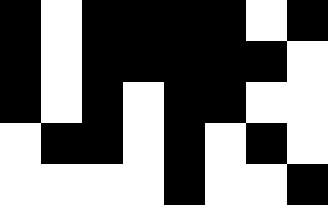[["black", "white", "black", "black", "black", "black", "white", "black"], ["black", "white", "black", "black", "black", "black", "black", "white"], ["black", "white", "black", "white", "black", "black", "white", "white"], ["white", "black", "black", "white", "black", "white", "black", "white"], ["white", "white", "white", "white", "black", "white", "white", "black"]]